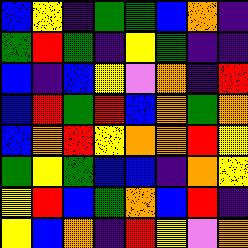[["blue", "yellow", "indigo", "green", "green", "blue", "orange", "indigo"], ["green", "red", "green", "indigo", "yellow", "green", "indigo", "indigo"], ["blue", "indigo", "blue", "yellow", "violet", "orange", "indigo", "red"], ["blue", "red", "green", "red", "blue", "orange", "green", "orange"], ["blue", "orange", "red", "yellow", "orange", "orange", "red", "yellow"], ["green", "yellow", "green", "blue", "blue", "indigo", "orange", "yellow"], ["yellow", "red", "blue", "green", "orange", "blue", "red", "indigo"], ["yellow", "blue", "orange", "indigo", "red", "yellow", "violet", "orange"]]